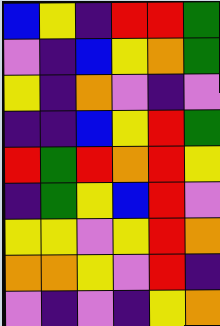[["blue", "yellow", "indigo", "red", "red", "green"], ["violet", "indigo", "blue", "yellow", "orange", "green"], ["yellow", "indigo", "orange", "violet", "indigo", "violet"], ["indigo", "indigo", "blue", "yellow", "red", "green"], ["red", "green", "red", "orange", "red", "yellow"], ["indigo", "green", "yellow", "blue", "red", "violet"], ["yellow", "yellow", "violet", "yellow", "red", "orange"], ["orange", "orange", "yellow", "violet", "red", "indigo"], ["violet", "indigo", "violet", "indigo", "yellow", "orange"]]